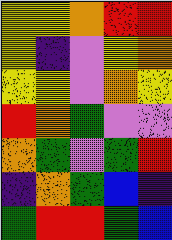[["yellow", "yellow", "orange", "red", "red"], ["yellow", "indigo", "violet", "yellow", "orange"], ["yellow", "yellow", "violet", "orange", "yellow"], ["red", "orange", "green", "violet", "violet"], ["orange", "green", "violet", "green", "red"], ["indigo", "orange", "green", "blue", "indigo"], ["green", "red", "red", "green", "blue"]]